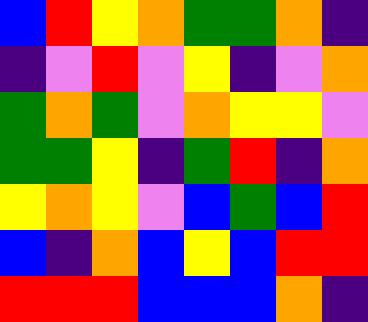[["blue", "red", "yellow", "orange", "green", "green", "orange", "indigo"], ["indigo", "violet", "red", "violet", "yellow", "indigo", "violet", "orange"], ["green", "orange", "green", "violet", "orange", "yellow", "yellow", "violet"], ["green", "green", "yellow", "indigo", "green", "red", "indigo", "orange"], ["yellow", "orange", "yellow", "violet", "blue", "green", "blue", "red"], ["blue", "indigo", "orange", "blue", "yellow", "blue", "red", "red"], ["red", "red", "red", "blue", "blue", "blue", "orange", "indigo"]]